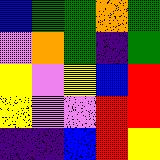[["blue", "green", "green", "orange", "green"], ["violet", "orange", "green", "indigo", "green"], ["yellow", "violet", "yellow", "blue", "red"], ["yellow", "violet", "violet", "red", "red"], ["indigo", "indigo", "blue", "red", "yellow"]]